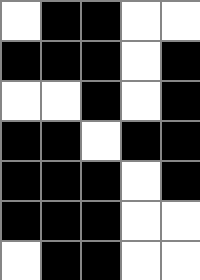[["white", "black", "black", "white", "white"], ["black", "black", "black", "white", "black"], ["white", "white", "black", "white", "black"], ["black", "black", "white", "black", "black"], ["black", "black", "black", "white", "black"], ["black", "black", "black", "white", "white"], ["white", "black", "black", "white", "white"]]